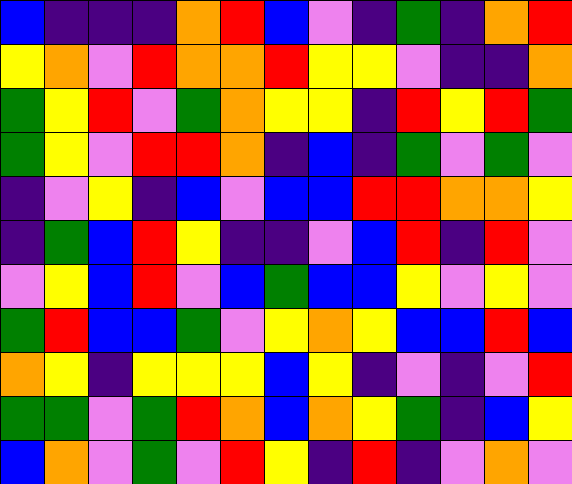[["blue", "indigo", "indigo", "indigo", "orange", "red", "blue", "violet", "indigo", "green", "indigo", "orange", "red"], ["yellow", "orange", "violet", "red", "orange", "orange", "red", "yellow", "yellow", "violet", "indigo", "indigo", "orange"], ["green", "yellow", "red", "violet", "green", "orange", "yellow", "yellow", "indigo", "red", "yellow", "red", "green"], ["green", "yellow", "violet", "red", "red", "orange", "indigo", "blue", "indigo", "green", "violet", "green", "violet"], ["indigo", "violet", "yellow", "indigo", "blue", "violet", "blue", "blue", "red", "red", "orange", "orange", "yellow"], ["indigo", "green", "blue", "red", "yellow", "indigo", "indigo", "violet", "blue", "red", "indigo", "red", "violet"], ["violet", "yellow", "blue", "red", "violet", "blue", "green", "blue", "blue", "yellow", "violet", "yellow", "violet"], ["green", "red", "blue", "blue", "green", "violet", "yellow", "orange", "yellow", "blue", "blue", "red", "blue"], ["orange", "yellow", "indigo", "yellow", "yellow", "yellow", "blue", "yellow", "indigo", "violet", "indigo", "violet", "red"], ["green", "green", "violet", "green", "red", "orange", "blue", "orange", "yellow", "green", "indigo", "blue", "yellow"], ["blue", "orange", "violet", "green", "violet", "red", "yellow", "indigo", "red", "indigo", "violet", "orange", "violet"]]